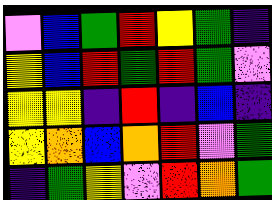[["violet", "blue", "green", "red", "yellow", "green", "indigo"], ["yellow", "blue", "red", "green", "red", "green", "violet"], ["yellow", "yellow", "indigo", "red", "indigo", "blue", "indigo"], ["yellow", "orange", "blue", "orange", "red", "violet", "green"], ["indigo", "green", "yellow", "violet", "red", "orange", "green"]]